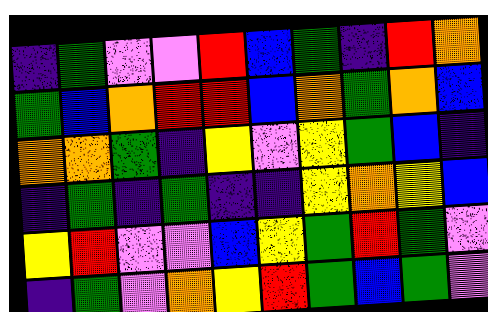[["indigo", "green", "violet", "violet", "red", "blue", "green", "indigo", "red", "orange"], ["green", "blue", "orange", "red", "red", "blue", "orange", "green", "orange", "blue"], ["orange", "orange", "green", "indigo", "yellow", "violet", "yellow", "green", "blue", "indigo"], ["indigo", "green", "indigo", "green", "indigo", "indigo", "yellow", "orange", "yellow", "blue"], ["yellow", "red", "violet", "violet", "blue", "yellow", "green", "red", "green", "violet"], ["indigo", "green", "violet", "orange", "yellow", "red", "green", "blue", "green", "violet"]]